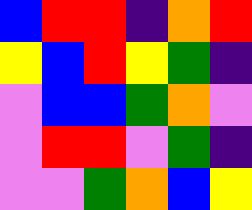[["blue", "red", "red", "indigo", "orange", "red"], ["yellow", "blue", "red", "yellow", "green", "indigo"], ["violet", "blue", "blue", "green", "orange", "violet"], ["violet", "red", "red", "violet", "green", "indigo"], ["violet", "violet", "green", "orange", "blue", "yellow"]]